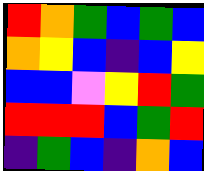[["red", "orange", "green", "blue", "green", "blue"], ["orange", "yellow", "blue", "indigo", "blue", "yellow"], ["blue", "blue", "violet", "yellow", "red", "green"], ["red", "red", "red", "blue", "green", "red"], ["indigo", "green", "blue", "indigo", "orange", "blue"]]